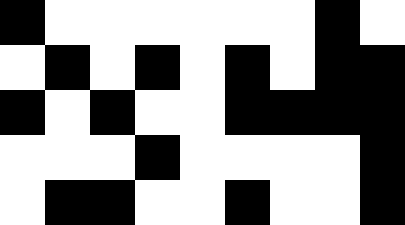[["black", "white", "white", "white", "white", "white", "white", "black", "white"], ["white", "black", "white", "black", "white", "black", "white", "black", "black"], ["black", "white", "black", "white", "white", "black", "black", "black", "black"], ["white", "white", "white", "black", "white", "white", "white", "white", "black"], ["white", "black", "black", "white", "white", "black", "white", "white", "black"]]